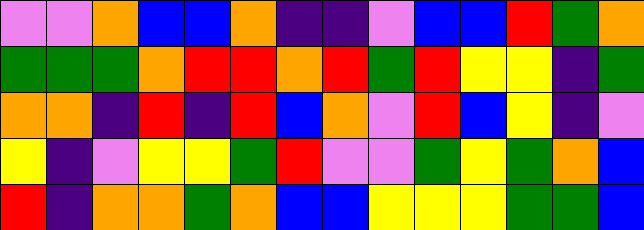[["violet", "violet", "orange", "blue", "blue", "orange", "indigo", "indigo", "violet", "blue", "blue", "red", "green", "orange"], ["green", "green", "green", "orange", "red", "red", "orange", "red", "green", "red", "yellow", "yellow", "indigo", "green"], ["orange", "orange", "indigo", "red", "indigo", "red", "blue", "orange", "violet", "red", "blue", "yellow", "indigo", "violet"], ["yellow", "indigo", "violet", "yellow", "yellow", "green", "red", "violet", "violet", "green", "yellow", "green", "orange", "blue"], ["red", "indigo", "orange", "orange", "green", "orange", "blue", "blue", "yellow", "yellow", "yellow", "green", "green", "blue"]]